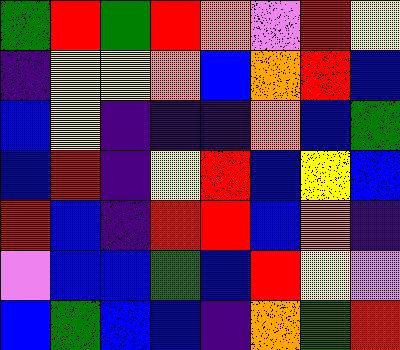[["green", "red", "green", "red", "orange", "violet", "red", "yellow"], ["indigo", "yellow", "yellow", "orange", "blue", "orange", "red", "blue"], ["blue", "yellow", "indigo", "indigo", "indigo", "orange", "blue", "green"], ["blue", "red", "indigo", "yellow", "red", "blue", "yellow", "blue"], ["red", "blue", "indigo", "red", "red", "blue", "orange", "indigo"], ["violet", "blue", "blue", "green", "blue", "red", "yellow", "violet"], ["blue", "green", "blue", "blue", "indigo", "orange", "green", "red"]]